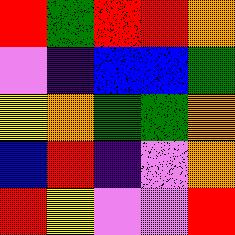[["red", "green", "red", "red", "orange"], ["violet", "indigo", "blue", "blue", "green"], ["yellow", "orange", "green", "green", "orange"], ["blue", "red", "indigo", "violet", "orange"], ["red", "yellow", "violet", "violet", "red"]]